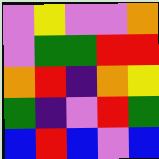[["violet", "yellow", "violet", "violet", "orange"], ["violet", "green", "green", "red", "red"], ["orange", "red", "indigo", "orange", "yellow"], ["green", "indigo", "violet", "red", "green"], ["blue", "red", "blue", "violet", "blue"]]